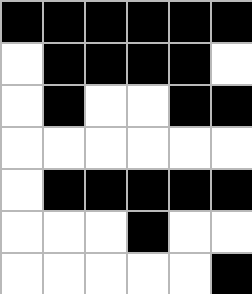[["black", "black", "black", "black", "black", "black"], ["white", "black", "black", "black", "black", "white"], ["white", "black", "white", "white", "black", "black"], ["white", "white", "white", "white", "white", "white"], ["white", "black", "black", "black", "black", "black"], ["white", "white", "white", "black", "white", "white"], ["white", "white", "white", "white", "white", "black"]]